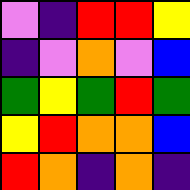[["violet", "indigo", "red", "red", "yellow"], ["indigo", "violet", "orange", "violet", "blue"], ["green", "yellow", "green", "red", "green"], ["yellow", "red", "orange", "orange", "blue"], ["red", "orange", "indigo", "orange", "indigo"]]